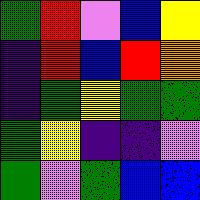[["green", "red", "violet", "blue", "yellow"], ["indigo", "red", "blue", "red", "orange"], ["indigo", "green", "yellow", "green", "green"], ["green", "yellow", "indigo", "indigo", "violet"], ["green", "violet", "green", "blue", "blue"]]